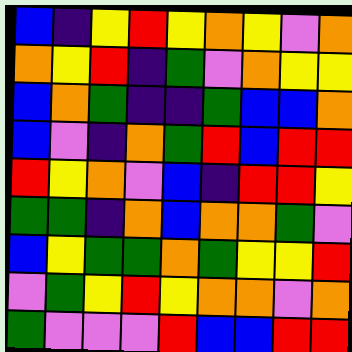[["blue", "indigo", "yellow", "red", "yellow", "orange", "yellow", "violet", "orange"], ["orange", "yellow", "red", "indigo", "green", "violet", "orange", "yellow", "yellow"], ["blue", "orange", "green", "indigo", "indigo", "green", "blue", "blue", "orange"], ["blue", "violet", "indigo", "orange", "green", "red", "blue", "red", "red"], ["red", "yellow", "orange", "violet", "blue", "indigo", "red", "red", "yellow"], ["green", "green", "indigo", "orange", "blue", "orange", "orange", "green", "violet"], ["blue", "yellow", "green", "green", "orange", "green", "yellow", "yellow", "red"], ["violet", "green", "yellow", "red", "yellow", "orange", "orange", "violet", "orange"], ["green", "violet", "violet", "violet", "red", "blue", "blue", "red", "red"]]